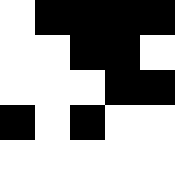[["white", "black", "black", "black", "black"], ["white", "white", "black", "black", "white"], ["white", "white", "white", "black", "black"], ["black", "white", "black", "white", "white"], ["white", "white", "white", "white", "white"]]